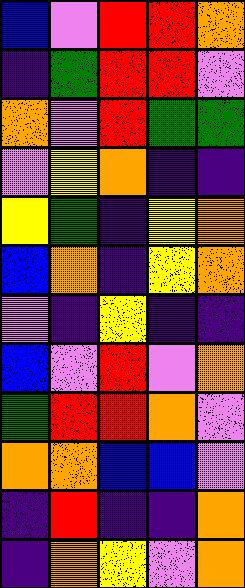[["blue", "violet", "red", "red", "orange"], ["indigo", "green", "red", "red", "violet"], ["orange", "violet", "red", "green", "green"], ["violet", "yellow", "orange", "indigo", "indigo"], ["yellow", "green", "indigo", "yellow", "orange"], ["blue", "orange", "indigo", "yellow", "orange"], ["violet", "indigo", "yellow", "indigo", "indigo"], ["blue", "violet", "red", "violet", "orange"], ["green", "red", "red", "orange", "violet"], ["orange", "orange", "blue", "blue", "violet"], ["indigo", "red", "indigo", "indigo", "orange"], ["indigo", "orange", "yellow", "violet", "orange"]]